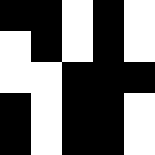[["black", "black", "white", "black", "white"], ["white", "black", "white", "black", "white"], ["white", "white", "black", "black", "black"], ["black", "white", "black", "black", "white"], ["black", "white", "black", "black", "white"]]